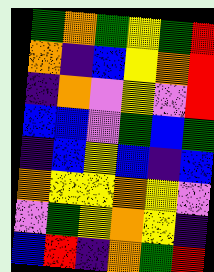[["green", "orange", "green", "yellow", "green", "red"], ["orange", "indigo", "blue", "yellow", "orange", "red"], ["indigo", "orange", "violet", "yellow", "violet", "red"], ["blue", "blue", "violet", "green", "blue", "green"], ["indigo", "blue", "yellow", "blue", "indigo", "blue"], ["orange", "yellow", "yellow", "orange", "yellow", "violet"], ["violet", "green", "yellow", "orange", "yellow", "indigo"], ["blue", "red", "indigo", "orange", "green", "red"]]